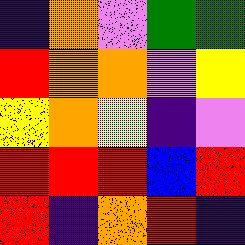[["indigo", "orange", "violet", "green", "green"], ["red", "orange", "orange", "violet", "yellow"], ["yellow", "orange", "yellow", "indigo", "violet"], ["red", "red", "red", "blue", "red"], ["red", "indigo", "orange", "red", "indigo"]]